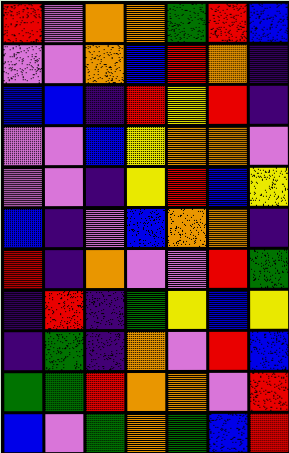[["red", "violet", "orange", "orange", "green", "red", "blue"], ["violet", "violet", "orange", "blue", "red", "orange", "indigo"], ["blue", "blue", "indigo", "red", "yellow", "red", "indigo"], ["violet", "violet", "blue", "yellow", "orange", "orange", "violet"], ["violet", "violet", "indigo", "yellow", "red", "blue", "yellow"], ["blue", "indigo", "violet", "blue", "orange", "orange", "indigo"], ["red", "indigo", "orange", "violet", "violet", "red", "green"], ["indigo", "red", "indigo", "green", "yellow", "blue", "yellow"], ["indigo", "green", "indigo", "orange", "violet", "red", "blue"], ["green", "green", "red", "orange", "orange", "violet", "red"], ["blue", "violet", "green", "orange", "green", "blue", "red"]]